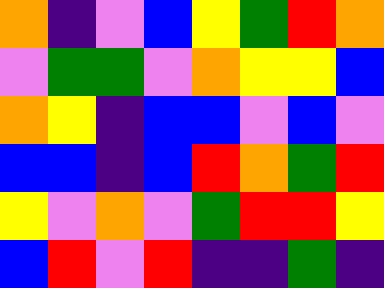[["orange", "indigo", "violet", "blue", "yellow", "green", "red", "orange"], ["violet", "green", "green", "violet", "orange", "yellow", "yellow", "blue"], ["orange", "yellow", "indigo", "blue", "blue", "violet", "blue", "violet"], ["blue", "blue", "indigo", "blue", "red", "orange", "green", "red"], ["yellow", "violet", "orange", "violet", "green", "red", "red", "yellow"], ["blue", "red", "violet", "red", "indigo", "indigo", "green", "indigo"]]